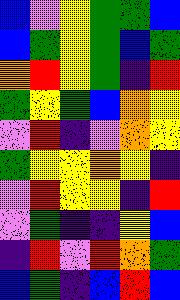[["blue", "violet", "yellow", "green", "green", "blue"], ["blue", "green", "yellow", "green", "blue", "green"], ["orange", "red", "yellow", "green", "indigo", "red"], ["green", "yellow", "green", "blue", "orange", "yellow"], ["violet", "red", "indigo", "violet", "orange", "yellow"], ["green", "yellow", "yellow", "orange", "yellow", "indigo"], ["violet", "red", "yellow", "yellow", "indigo", "red"], ["violet", "green", "indigo", "indigo", "yellow", "blue"], ["indigo", "red", "violet", "red", "orange", "green"], ["blue", "green", "indigo", "blue", "red", "blue"]]